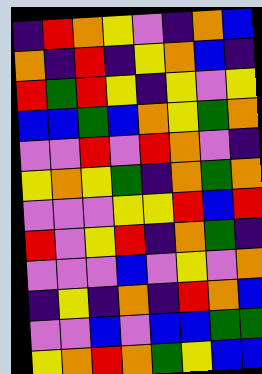[["indigo", "red", "orange", "yellow", "violet", "indigo", "orange", "blue"], ["orange", "indigo", "red", "indigo", "yellow", "orange", "blue", "indigo"], ["red", "green", "red", "yellow", "indigo", "yellow", "violet", "yellow"], ["blue", "blue", "green", "blue", "orange", "yellow", "green", "orange"], ["violet", "violet", "red", "violet", "red", "orange", "violet", "indigo"], ["yellow", "orange", "yellow", "green", "indigo", "orange", "green", "orange"], ["violet", "violet", "violet", "yellow", "yellow", "red", "blue", "red"], ["red", "violet", "yellow", "red", "indigo", "orange", "green", "indigo"], ["violet", "violet", "violet", "blue", "violet", "yellow", "violet", "orange"], ["indigo", "yellow", "indigo", "orange", "indigo", "red", "orange", "blue"], ["violet", "violet", "blue", "violet", "blue", "blue", "green", "green"], ["yellow", "orange", "red", "orange", "green", "yellow", "blue", "blue"]]